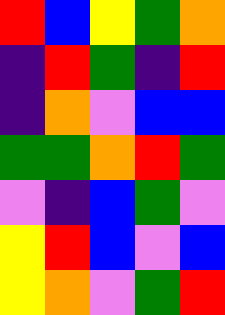[["red", "blue", "yellow", "green", "orange"], ["indigo", "red", "green", "indigo", "red"], ["indigo", "orange", "violet", "blue", "blue"], ["green", "green", "orange", "red", "green"], ["violet", "indigo", "blue", "green", "violet"], ["yellow", "red", "blue", "violet", "blue"], ["yellow", "orange", "violet", "green", "red"]]